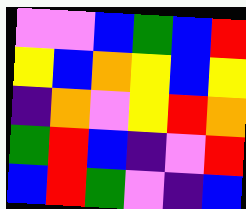[["violet", "violet", "blue", "green", "blue", "red"], ["yellow", "blue", "orange", "yellow", "blue", "yellow"], ["indigo", "orange", "violet", "yellow", "red", "orange"], ["green", "red", "blue", "indigo", "violet", "red"], ["blue", "red", "green", "violet", "indigo", "blue"]]